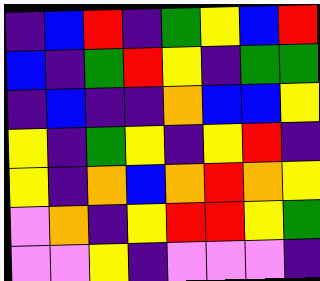[["indigo", "blue", "red", "indigo", "green", "yellow", "blue", "red"], ["blue", "indigo", "green", "red", "yellow", "indigo", "green", "green"], ["indigo", "blue", "indigo", "indigo", "orange", "blue", "blue", "yellow"], ["yellow", "indigo", "green", "yellow", "indigo", "yellow", "red", "indigo"], ["yellow", "indigo", "orange", "blue", "orange", "red", "orange", "yellow"], ["violet", "orange", "indigo", "yellow", "red", "red", "yellow", "green"], ["violet", "violet", "yellow", "indigo", "violet", "violet", "violet", "indigo"]]